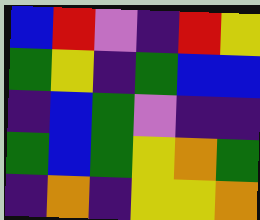[["blue", "red", "violet", "indigo", "red", "yellow"], ["green", "yellow", "indigo", "green", "blue", "blue"], ["indigo", "blue", "green", "violet", "indigo", "indigo"], ["green", "blue", "green", "yellow", "orange", "green"], ["indigo", "orange", "indigo", "yellow", "yellow", "orange"]]